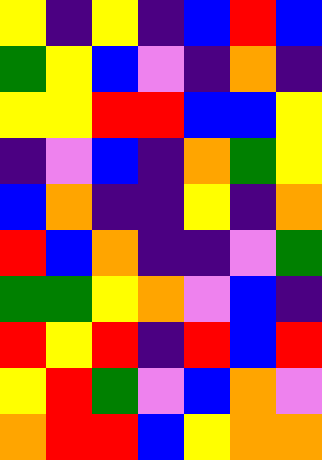[["yellow", "indigo", "yellow", "indigo", "blue", "red", "blue"], ["green", "yellow", "blue", "violet", "indigo", "orange", "indigo"], ["yellow", "yellow", "red", "red", "blue", "blue", "yellow"], ["indigo", "violet", "blue", "indigo", "orange", "green", "yellow"], ["blue", "orange", "indigo", "indigo", "yellow", "indigo", "orange"], ["red", "blue", "orange", "indigo", "indigo", "violet", "green"], ["green", "green", "yellow", "orange", "violet", "blue", "indigo"], ["red", "yellow", "red", "indigo", "red", "blue", "red"], ["yellow", "red", "green", "violet", "blue", "orange", "violet"], ["orange", "red", "red", "blue", "yellow", "orange", "orange"]]